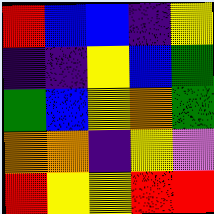[["red", "blue", "blue", "indigo", "yellow"], ["indigo", "indigo", "yellow", "blue", "green"], ["green", "blue", "yellow", "orange", "green"], ["orange", "orange", "indigo", "yellow", "violet"], ["red", "yellow", "yellow", "red", "red"]]